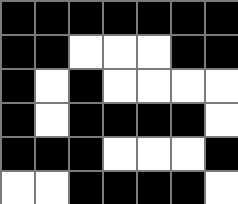[["black", "black", "black", "black", "black", "black", "black"], ["black", "black", "white", "white", "white", "black", "black"], ["black", "white", "black", "white", "white", "white", "white"], ["black", "white", "black", "black", "black", "black", "white"], ["black", "black", "black", "white", "white", "white", "black"], ["white", "white", "black", "black", "black", "black", "white"]]